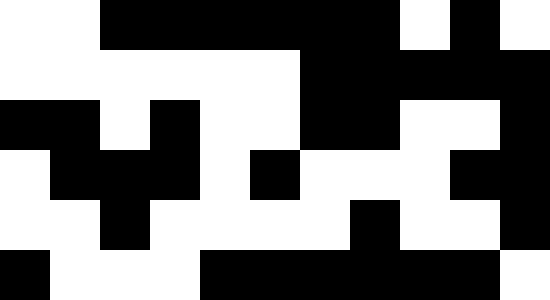[["white", "white", "black", "black", "black", "black", "black", "black", "white", "black", "white"], ["white", "white", "white", "white", "white", "white", "black", "black", "black", "black", "black"], ["black", "black", "white", "black", "white", "white", "black", "black", "white", "white", "black"], ["white", "black", "black", "black", "white", "black", "white", "white", "white", "black", "black"], ["white", "white", "black", "white", "white", "white", "white", "black", "white", "white", "black"], ["black", "white", "white", "white", "black", "black", "black", "black", "black", "black", "white"]]